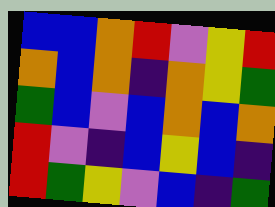[["blue", "blue", "orange", "red", "violet", "yellow", "red"], ["orange", "blue", "orange", "indigo", "orange", "yellow", "green"], ["green", "blue", "violet", "blue", "orange", "blue", "orange"], ["red", "violet", "indigo", "blue", "yellow", "blue", "indigo"], ["red", "green", "yellow", "violet", "blue", "indigo", "green"]]